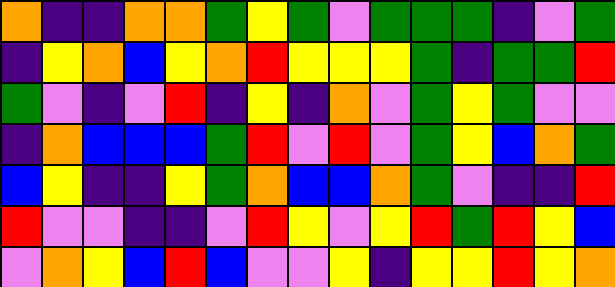[["orange", "indigo", "indigo", "orange", "orange", "green", "yellow", "green", "violet", "green", "green", "green", "indigo", "violet", "green"], ["indigo", "yellow", "orange", "blue", "yellow", "orange", "red", "yellow", "yellow", "yellow", "green", "indigo", "green", "green", "red"], ["green", "violet", "indigo", "violet", "red", "indigo", "yellow", "indigo", "orange", "violet", "green", "yellow", "green", "violet", "violet"], ["indigo", "orange", "blue", "blue", "blue", "green", "red", "violet", "red", "violet", "green", "yellow", "blue", "orange", "green"], ["blue", "yellow", "indigo", "indigo", "yellow", "green", "orange", "blue", "blue", "orange", "green", "violet", "indigo", "indigo", "red"], ["red", "violet", "violet", "indigo", "indigo", "violet", "red", "yellow", "violet", "yellow", "red", "green", "red", "yellow", "blue"], ["violet", "orange", "yellow", "blue", "red", "blue", "violet", "violet", "yellow", "indigo", "yellow", "yellow", "red", "yellow", "orange"]]